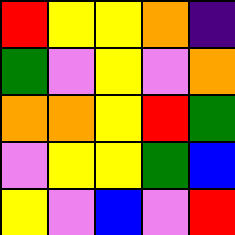[["red", "yellow", "yellow", "orange", "indigo"], ["green", "violet", "yellow", "violet", "orange"], ["orange", "orange", "yellow", "red", "green"], ["violet", "yellow", "yellow", "green", "blue"], ["yellow", "violet", "blue", "violet", "red"]]